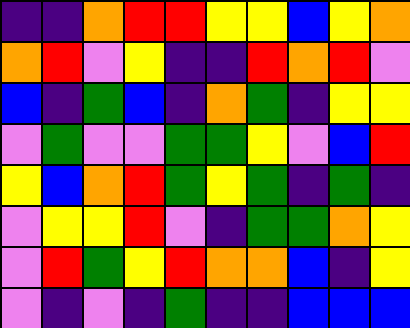[["indigo", "indigo", "orange", "red", "red", "yellow", "yellow", "blue", "yellow", "orange"], ["orange", "red", "violet", "yellow", "indigo", "indigo", "red", "orange", "red", "violet"], ["blue", "indigo", "green", "blue", "indigo", "orange", "green", "indigo", "yellow", "yellow"], ["violet", "green", "violet", "violet", "green", "green", "yellow", "violet", "blue", "red"], ["yellow", "blue", "orange", "red", "green", "yellow", "green", "indigo", "green", "indigo"], ["violet", "yellow", "yellow", "red", "violet", "indigo", "green", "green", "orange", "yellow"], ["violet", "red", "green", "yellow", "red", "orange", "orange", "blue", "indigo", "yellow"], ["violet", "indigo", "violet", "indigo", "green", "indigo", "indigo", "blue", "blue", "blue"]]